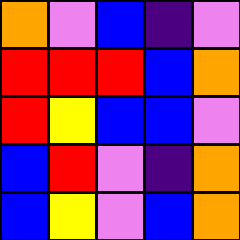[["orange", "violet", "blue", "indigo", "violet"], ["red", "red", "red", "blue", "orange"], ["red", "yellow", "blue", "blue", "violet"], ["blue", "red", "violet", "indigo", "orange"], ["blue", "yellow", "violet", "blue", "orange"]]